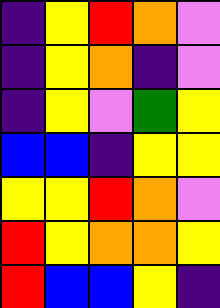[["indigo", "yellow", "red", "orange", "violet"], ["indigo", "yellow", "orange", "indigo", "violet"], ["indigo", "yellow", "violet", "green", "yellow"], ["blue", "blue", "indigo", "yellow", "yellow"], ["yellow", "yellow", "red", "orange", "violet"], ["red", "yellow", "orange", "orange", "yellow"], ["red", "blue", "blue", "yellow", "indigo"]]